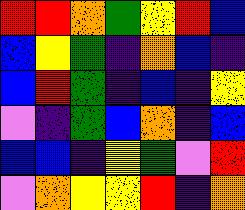[["red", "red", "orange", "green", "yellow", "red", "blue"], ["blue", "yellow", "green", "indigo", "orange", "blue", "indigo"], ["blue", "red", "green", "indigo", "blue", "indigo", "yellow"], ["violet", "indigo", "green", "blue", "orange", "indigo", "blue"], ["blue", "blue", "indigo", "yellow", "green", "violet", "red"], ["violet", "orange", "yellow", "yellow", "red", "indigo", "orange"]]